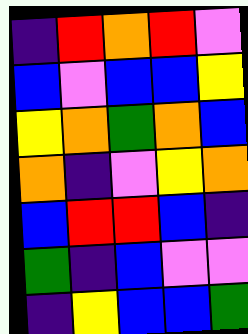[["indigo", "red", "orange", "red", "violet"], ["blue", "violet", "blue", "blue", "yellow"], ["yellow", "orange", "green", "orange", "blue"], ["orange", "indigo", "violet", "yellow", "orange"], ["blue", "red", "red", "blue", "indigo"], ["green", "indigo", "blue", "violet", "violet"], ["indigo", "yellow", "blue", "blue", "green"]]